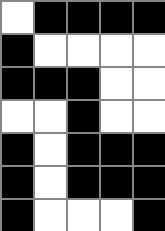[["white", "black", "black", "black", "black"], ["black", "white", "white", "white", "white"], ["black", "black", "black", "white", "white"], ["white", "white", "black", "white", "white"], ["black", "white", "black", "black", "black"], ["black", "white", "black", "black", "black"], ["black", "white", "white", "white", "black"]]